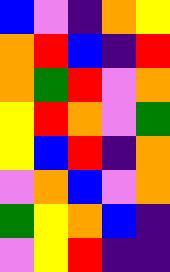[["blue", "violet", "indigo", "orange", "yellow"], ["orange", "red", "blue", "indigo", "red"], ["orange", "green", "red", "violet", "orange"], ["yellow", "red", "orange", "violet", "green"], ["yellow", "blue", "red", "indigo", "orange"], ["violet", "orange", "blue", "violet", "orange"], ["green", "yellow", "orange", "blue", "indigo"], ["violet", "yellow", "red", "indigo", "indigo"]]